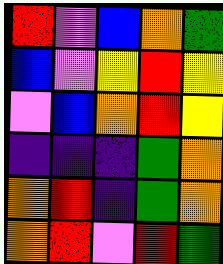[["red", "violet", "blue", "orange", "green"], ["blue", "violet", "yellow", "red", "yellow"], ["violet", "blue", "orange", "red", "yellow"], ["indigo", "indigo", "indigo", "green", "orange"], ["orange", "red", "indigo", "green", "orange"], ["orange", "red", "violet", "red", "green"]]